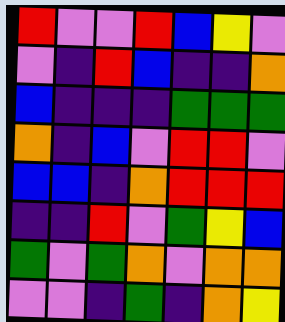[["red", "violet", "violet", "red", "blue", "yellow", "violet"], ["violet", "indigo", "red", "blue", "indigo", "indigo", "orange"], ["blue", "indigo", "indigo", "indigo", "green", "green", "green"], ["orange", "indigo", "blue", "violet", "red", "red", "violet"], ["blue", "blue", "indigo", "orange", "red", "red", "red"], ["indigo", "indigo", "red", "violet", "green", "yellow", "blue"], ["green", "violet", "green", "orange", "violet", "orange", "orange"], ["violet", "violet", "indigo", "green", "indigo", "orange", "yellow"]]